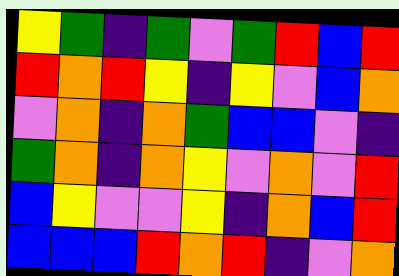[["yellow", "green", "indigo", "green", "violet", "green", "red", "blue", "red"], ["red", "orange", "red", "yellow", "indigo", "yellow", "violet", "blue", "orange"], ["violet", "orange", "indigo", "orange", "green", "blue", "blue", "violet", "indigo"], ["green", "orange", "indigo", "orange", "yellow", "violet", "orange", "violet", "red"], ["blue", "yellow", "violet", "violet", "yellow", "indigo", "orange", "blue", "red"], ["blue", "blue", "blue", "red", "orange", "red", "indigo", "violet", "orange"]]